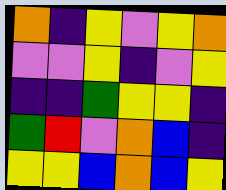[["orange", "indigo", "yellow", "violet", "yellow", "orange"], ["violet", "violet", "yellow", "indigo", "violet", "yellow"], ["indigo", "indigo", "green", "yellow", "yellow", "indigo"], ["green", "red", "violet", "orange", "blue", "indigo"], ["yellow", "yellow", "blue", "orange", "blue", "yellow"]]